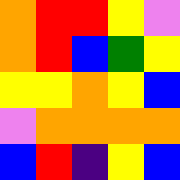[["orange", "red", "red", "yellow", "violet"], ["orange", "red", "blue", "green", "yellow"], ["yellow", "yellow", "orange", "yellow", "blue"], ["violet", "orange", "orange", "orange", "orange"], ["blue", "red", "indigo", "yellow", "blue"]]